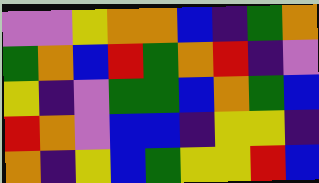[["violet", "violet", "yellow", "orange", "orange", "blue", "indigo", "green", "orange"], ["green", "orange", "blue", "red", "green", "orange", "red", "indigo", "violet"], ["yellow", "indigo", "violet", "green", "green", "blue", "orange", "green", "blue"], ["red", "orange", "violet", "blue", "blue", "indigo", "yellow", "yellow", "indigo"], ["orange", "indigo", "yellow", "blue", "green", "yellow", "yellow", "red", "blue"]]